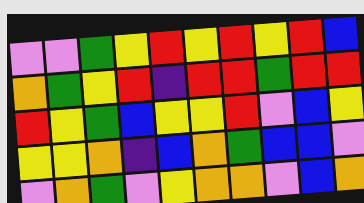[["violet", "violet", "green", "yellow", "red", "yellow", "red", "yellow", "red", "blue"], ["orange", "green", "yellow", "red", "indigo", "red", "red", "green", "red", "red"], ["red", "yellow", "green", "blue", "yellow", "yellow", "red", "violet", "blue", "yellow"], ["yellow", "yellow", "orange", "indigo", "blue", "orange", "green", "blue", "blue", "violet"], ["violet", "orange", "green", "violet", "yellow", "orange", "orange", "violet", "blue", "orange"]]